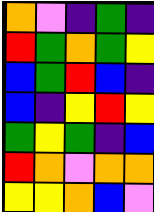[["orange", "violet", "indigo", "green", "indigo"], ["red", "green", "orange", "green", "yellow"], ["blue", "green", "red", "blue", "indigo"], ["blue", "indigo", "yellow", "red", "yellow"], ["green", "yellow", "green", "indigo", "blue"], ["red", "orange", "violet", "orange", "orange"], ["yellow", "yellow", "orange", "blue", "violet"]]